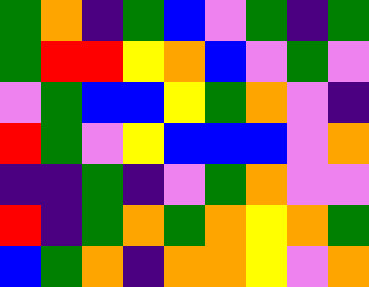[["green", "orange", "indigo", "green", "blue", "violet", "green", "indigo", "green"], ["green", "red", "red", "yellow", "orange", "blue", "violet", "green", "violet"], ["violet", "green", "blue", "blue", "yellow", "green", "orange", "violet", "indigo"], ["red", "green", "violet", "yellow", "blue", "blue", "blue", "violet", "orange"], ["indigo", "indigo", "green", "indigo", "violet", "green", "orange", "violet", "violet"], ["red", "indigo", "green", "orange", "green", "orange", "yellow", "orange", "green"], ["blue", "green", "orange", "indigo", "orange", "orange", "yellow", "violet", "orange"]]